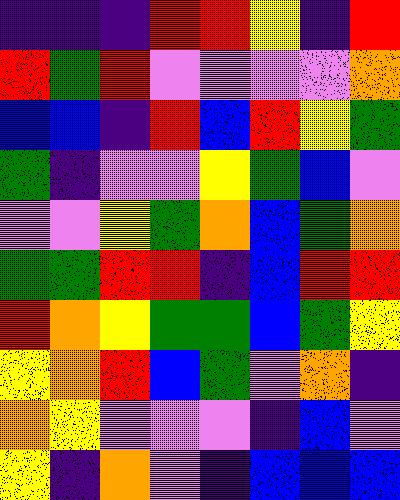[["indigo", "indigo", "indigo", "red", "red", "yellow", "indigo", "red"], ["red", "green", "red", "violet", "violet", "violet", "violet", "orange"], ["blue", "blue", "indigo", "red", "blue", "red", "yellow", "green"], ["green", "indigo", "violet", "violet", "yellow", "green", "blue", "violet"], ["violet", "violet", "yellow", "green", "orange", "blue", "green", "orange"], ["green", "green", "red", "red", "indigo", "blue", "red", "red"], ["red", "orange", "yellow", "green", "green", "blue", "green", "yellow"], ["yellow", "orange", "red", "blue", "green", "violet", "orange", "indigo"], ["orange", "yellow", "violet", "violet", "violet", "indigo", "blue", "violet"], ["yellow", "indigo", "orange", "violet", "indigo", "blue", "blue", "blue"]]